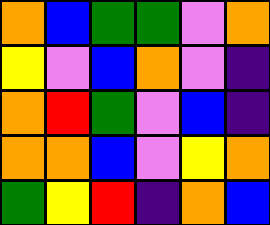[["orange", "blue", "green", "green", "violet", "orange"], ["yellow", "violet", "blue", "orange", "violet", "indigo"], ["orange", "red", "green", "violet", "blue", "indigo"], ["orange", "orange", "blue", "violet", "yellow", "orange"], ["green", "yellow", "red", "indigo", "orange", "blue"]]